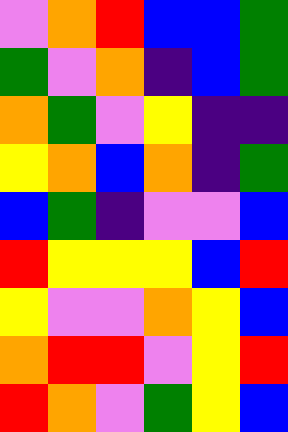[["violet", "orange", "red", "blue", "blue", "green"], ["green", "violet", "orange", "indigo", "blue", "green"], ["orange", "green", "violet", "yellow", "indigo", "indigo"], ["yellow", "orange", "blue", "orange", "indigo", "green"], ["blue", "green", "indigo", "violet", "violet", "blue"], ["red", "yellow", "yellow", "yellow", "blue", "red"], ["yellow", "violet", "violet", "orange", "yellow", "blue"], ["orange", "red", "red", "violet", "yellow", "red"], ["red", "orange", "violet", "green", "yellow", "blue"]]